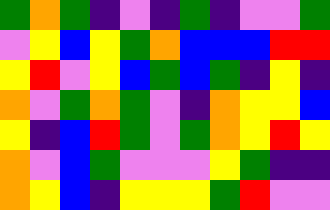[["green", "orange", "green", "indigo", "violet", "indigo", "green", "indigo", "violet", "violet", "green"], ["violet", "yellow", "blue", "yellow", "green", "orange", "blue", "blue", "blue", "red", "red"], ["yellow", "red", "violet", "yellow", "blue", "green", "blue", "green", "indigo", "yellow", "indigo"], ["orange", "violet", "green", "orange", "green", "violet", "indigo", "orange", "yellow", "yellow", "blue"], ["yellow", "indigo", "blue", "red", "green", "violet", "green", "orange", "yellow", "red", "yellow"], ["orange", "violet", "blue", "green", "violet", "violet", "violet", "yellow", "green", "indigo", "indigo"], ["orange", "yellow", "blue", "indigo", "yellow", "yellow", "yellow", "green", "red", "violet", "violet"]]